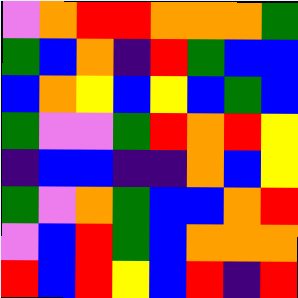[["violet", "orange", "red", "red", "orange", "orange", "orange", "green"], ["green", "blue", "orange", "indigo", "red", "green", "blue", "blue"], ["blue", "orange", "yellow", "blue", "yellow", "blue", "green", "blue"], ["green", "violet", "violet", "green", "red", "orange", "red", "yellow"], ["indigo", "blue", "blue", "indigo", "indigo", "orange", "blue", "yellow"], ["green", "violet", "orange", "green", "blue", "blue", "orange", "red"], ["violet", "blue", "red", "green", "blue", "orange", "orange", "orange"], ["red", "blue", "red", "yellow", "blue", "red", "indigo", "red"]]